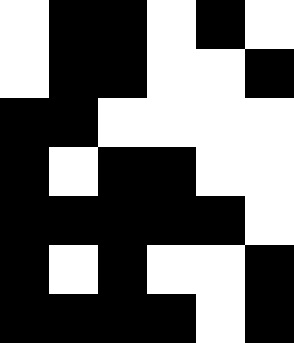[["white", "black", "black", "white", "black", "white"], ["white", "black", "black", "white", "white", "black"], ["black", "black", "white", "white", "white", "white"], ["black", "white", "black", "black", "white", "white"], ["black", "black", "black", "black", "black", "white"], ["black", "white", "black", "white", "white", "black"], ["black", "black", "black", "black", "white", "black"]]